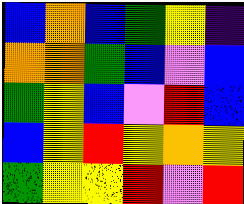[["blue", "orange", "blue", "green", "yellow", "indigo"], ["orange", "orange", "green", "blue", "violet", "blue"], ["green", "yellow", "blue", "violet", "red", "blue"], ["blue", "yellow", "red", "yellow", "orange", "yellow"], ["green", "yellow", "yellow", "red", "violet", "red"]]